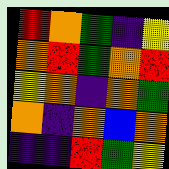[["red", "orange", "green", "indigo", "yellow"], ["orange", "red", "green", "orange", "red"], ["yellow", "orange", "indigo", "orange", "green"], ["orange", "indigo", "orange", "blue", "orange"], ["indigo", "indigo", "red", "green", "yellow"]]